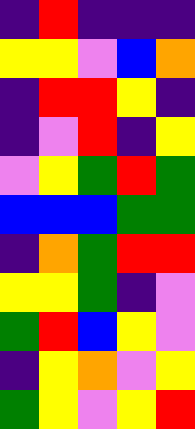[["indigo", "red", "indigo", "indigo", "indigo"], ["yellow", "yellow", "violet", "blue", "orange"], ["indigo", "red", "red", "yellow", "indigo"], ["indigo", "violet", "red", "indigo", "yellow"], ["violet", "yellow", "green", "red", "green"], ["blue", "blue", "blue", "green", "green"], ["indigo", "orange", "green", "red", "red"], ["yellow", "yellow", "green", "indigo", "violet"], ["green", "red", "blue", "yellow", "violet"], ["indigo", "yellow", "orange", "violet", "yellow"], ["green", "yellow", "violet", "yellow", "red"]]